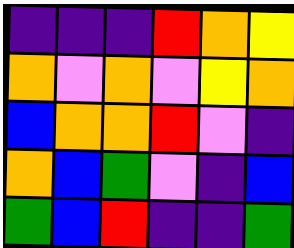[["indigo", "indigo", "indigo", "red", "orange", "yellow"], ["orange", "violet", "orange", "violet", "yellow", "orange"], ["blue", "orange", "orange", "red", "violet", "indigo"], ["orange", "blue", "green", "violet", "indigo", "blue"], ["green", "blue", "red", "indigo", "indigo", "green"]]